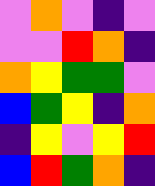[["violet", "orange", "violet", "indigo", "violet"], ["violet", "violet", "red", "orange", "indigo"], ["orange", "yellow", "green", "green", "violet"], ["blue", "green", "yellow", "indigo", "orange"], ["indigo", "yellow", "violet", "yellow", "red"], ["blue", "red", "green", "orange", "indigo"]]